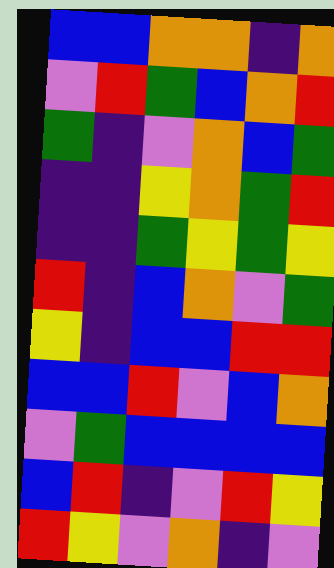[["blue", "blue", "orange", "orange", "indigo", "orange"], ["violet", "red", "green", "blue", "orange", "red"], ["green", "indigo", "violet", "orange", "blue", "green"], ["indigo", "indigo", "yellow", "orange", "green", "red"], ["indigo", "indigo", "green", "yellow", "green", "yellow"], ["red", "indigo", "blue", "orange", "violet", "green"], ["yellow", "indigo", "blue", "blue", "red", "red"], ["blue", "blue", "red", "violet", "blue", "orange"], ["violet", "green", "blue", "blue", "blue", "blue"], ["blue", "red", "indigo", "violet", "red", "yellow"], ["red", "yellow", "violet", "orange", "indigo", "violet"]]